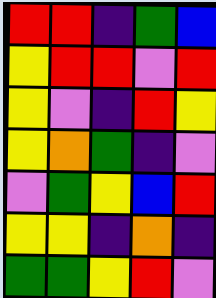[["red", "red", "indigo", "green", "blue"], ["yellow", "red", "red", "violet", "red"], ["yellow", "violet", "indigo", "red", "yellow"], ["yellow", "orange", "green", "indigo", "violet"], ["violet", "green", "yellow", "blue", "red"], ["yellow", "yellow", "indigo", "orange", "indigo"], ["green", "green", "yellow", "red", "violet"]]